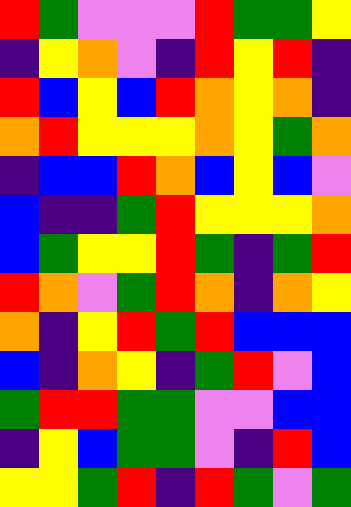[["red", "green", "violet", "violet", "violet", "red", "green", "green", "yellow"], ["indigo", "yellow", "orange", "violet", "indigo", "red", "yellow", "red", "indigo"], ["red", "blue", "yellow", "blue", "red", "orange", "yellow", "orange", "indigo"], ["orange", "red", "yellow", "yellow", "yellow", "orange", "yellow", "green", "orange"], ["indigo", "blue", "blue", "red", "orange", "blue", "yellow", "blue", "violet"], ["blue", "indigo", "indigo", "green", "red", "yellow", "yellow", "yellow", "orange"], ["blue", "green", "yellow", "yellow", "red", "green", "indigo", "green", "red"], ["red", "orange", "violet", "green", "red", "orange", "indigo", "orange", "yellow"], ["orange", "indigo", "yellow", "red", "green", "red", "blue", "blue", "blue"], ["blue", "indigo", "orange", "yellow", "indigo", "green", "red", "violet", "blue"], ["green", "red", "red", "green", "green", "violet", "violet", "blue", "blue"], ["indigo", "yellow", "blue", "green", "green", "violet", "indigo", "red", "blue"], ["yellow", "yellow", "green", "red", "indigo", "red", "green", "violet", "green"]]